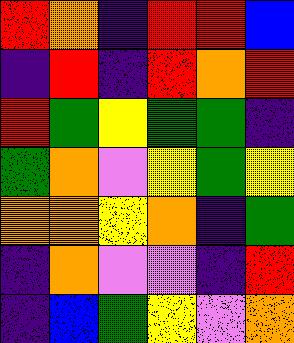[["red", "orange", "indigo", "red", "red", "blue"], ["indigo", "red", "indigo", "red", "orange", "red"], ["red", "green", "yellow", "green", "green", "indigo"], ["green", "orange", "violet", "yellow", "green", "yellow"], ["orange", "orange", "yellow", "orange", "indigo", "green"], ["indigo", "orange", "violet", "violet", "indigo", "red"], ["indigo", "blue", "green", "yellow", "violet", "orange"]]